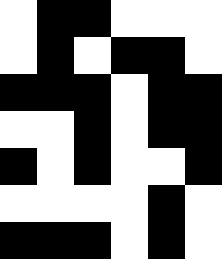[["white", "black", "black", "white", "white", "white"], ["white", "black", "white", "black", "black", "white"], ["black", "black", "black", "white", "black", "black"], ["white", "white", "black", "white", "black", "black"], ["black", "white", "black", "white", "white", "black"], ["white", "white", "white", "white", "black", "white"], ["black", "black", "black", "white", "black", "white"]]